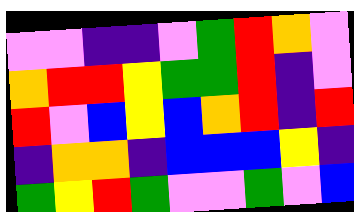[["violet", "violet", "indigo", "indigo", "violet", "green", "red", "orange", "violet"], ["orange", "red", "red", "yellow", "green", "green", "red", "indigo", "violet"], ["red", "violet", "blue", "yellow", "blue", "orange", "red", "indigo", "red"], ["indigo", "orange", "orange", "indigo", "blue", "blue", "blue", "yellow", "indigo"], ["green", "yellow", "red", "green", "violet", "violet", "green", "violet", "blue"]]